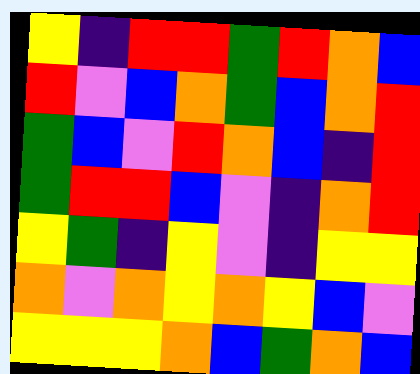[["yellow", "indigo", "red", "red", "green", "red", "orange", "blue"], ["red", "violet", "blue", "orange", "green", "blue", "orange", "red"], ["green", "blue", "violet", "red", "orange", "blue", "indigo", "red"], ["green", "red", "red", "blue", "violet", "indigo", "orange", "red"], ["yellow", "green", "indigo", "yellow", "violet", "indigo", "yellow", "yellow"], ["orange", "violet", "orange", "yellow", "orange", "yellow", "blue", "violet"], ["yellow", "yellow", "yellow", "orange", "blue", "green", "orange", "blue"]]